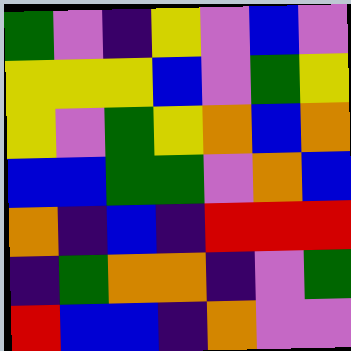[["green", "violet", "indigo", "yellow", "violet", "blue", "violet"], ["yellow", "yellow", "yellow", "blue", "violet", "green", "yellow"], ["yellow", "violet", "green", "yellow", "orange", "blue", "orange"], ["blue", "blue", "green", "green", "violet", "orange", "blue"], ["orange", "indigo", "blue", "indigo", "red", "red", "red"], ["indigo", "green", "orange", "orange", "indigo", "violet", "green"], ["red", "blue", "blue", "indigo", "orange", "violet", "violet"]]